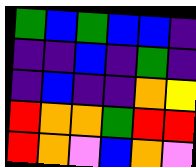[["green", "blue", "green", "blue", "blue", "indigo"], ["indigo", "indigo", "blue", "indigo", "green", "indigo"], ["indigo", "blue", "indigo", "indigo", "orange", "yellow"], ["red", "orange", "orange", "green", "red", "red"], ["red", "orange", "violet", "blue", "orange", "violet"]]